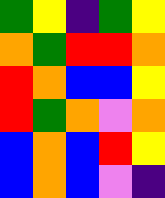[["green", "yellow", "indigo", "green", "yellow"], ["orange", "green", "red", "red", "orange"], ["red", "orange", "blue", "blue", "yellow"], ["red", "green", "orange", "violet", "orange"], ["blue", "orange", "blue", "red", "yellow"], ["blue", "orange", "blue", "violet", "indigo"]]